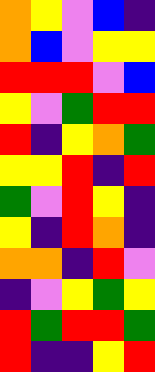[["orange", "yellow", "violet", "blue", "indigo"], ["orange", "blue", "violet", "yellow", "yellow"], ["red", "red", "red", "violet", "blue"], ["yellow", "violet", "green", "red", "red"], ["red", "indigo", "yellow", "orange", "green"], ["yellow", "yellow", "red", "indigo", "red"], ["green", "violet", "red", "yellow", "indigo"], ["yellow", "indigo", "red", "orange", "indigo"], ["orange", "orange", "indigo", "red", "violet"], ["indigo", "violet", "yellow", "green", "yellow"], ["red", "green", "red", "red", "green"], ["red", "indigo", "indigo", "yellow", "red"]]